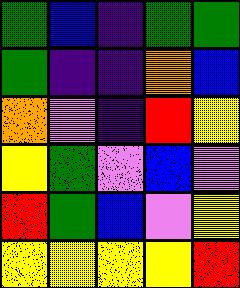[["green", "blue", "indigo", "green", "green"], ["green", "indigo", "indigo", "orange", "blue"], ["orange", "violet", "indigo", "red", "yellow"], ["yellow", "green", "violet", "blue", "violet"], ["red", "green", "blue", "violet", "yellow"], ["yellow", "yellow", "yellow", "yellow", "red"]]